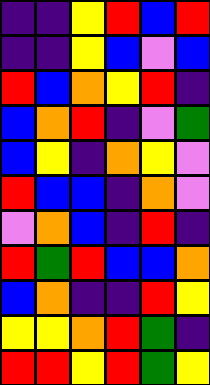[["indigo", "indigo", "yellow", "red", "blue", "red"], ["indigo", "indigo", "yellow", "blue", "violet", "blue"], ["red", "blue", "orange", "yellow", "red", "indigo"], ["blue", "orange", "red", "indigo", "violet", "green"], ["blue", "yellow", "indigo", "orange", "yellow", "violet"], ["red", "blue", "blue", "indigo", "orange", "violet"], ["violet", "orange", "blue", "indigo", "red", "indigo"], ["red", "green", "red", "blue", "blue", "orange"], ["blue", "orange", "indigo", "indigo", "red", "yellow"], ["yellow", "yellow", "orange", "red", "green", "indigo"], ["red", "red", "yellow", "red", "green", "yellow"]]